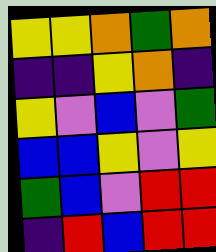[["yellow", "yellow", "orange", "green", "orange"], ["indigo", "indigo", "yellow", "orange", "indigo"], ["yellow", "violet", "blue", "violet", "green"], ["blue", "blue", "yellow", "violet", "yellow"], ["green", "blue", "violet", "red", "red"], ["indigo", "red", "blue", "red", "red"]]